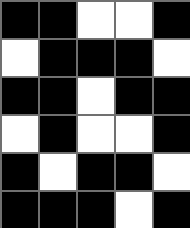[["black", "black", "white", "white", "black"], ["white", "black", "black", "black", "white"], ["black", "black", "white", "black", "black"], ["white", "black", "white", "white", "black"], ["black", "white", "black", "black", "white"], ["black", "black", "black", "white", "black"]]